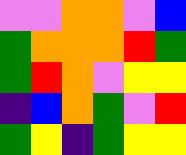[["violet", "violet", "orange", "orange", "violet", "blue"], ["green", "orange", "orange", "orange", "red", "green"], ["green", "red", "orange", "violet", "yellow", "yellow"], ["indigo", "blue", "orange", "green", "violet", "red"], ["green", "yellow", "indigo", "green", "yellow", "yellow"]]